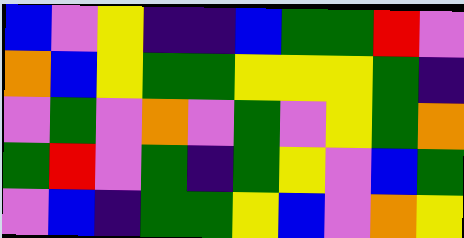[["blue", "violet", "yellow", "indigo", "indigo", "blue", "green", "green", "red", "violet"], ["orange", "blue", "yellow", "green", "green", "yellow", "yellow", "yellow", "green", "indigo"], ["violet", "green", "violet", "orange", "violet", "green", "violet", "yellow", "green", "orange"], ["green", "red", "violet", "green", "indigo", "green", "yellow", "violet", "blue", "green"], ["violet", "blue", "indigo", "green", "green", "yellow", "blue", "violet", "orange", "yellow"]]